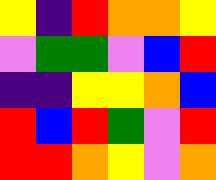[["yellow", "indigo", "red", "orange", "orange", "yellow"], ["violet", "green", "green", "violet", "blue", "red"], ["indigo", "indigo", "yellow", "yellow", "orange", "blue"], ["red", "blue", "red", "green", "violet", "red"], ["red", "red", "orange", "yellow", "violet", "orange"]]